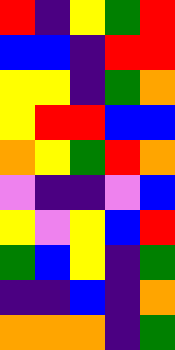[["red", "indigo", "yellow", "green", "red"], ["blue", "blue", "indigo", "red", "red"], ["yellow", "yellow", "indigo", "green", "orange"], ["yellow", "red", "red", "blue", "blue"], ["orange", "yellow", "green", "red", "orange"], ["violet", "indigo", "indigo", "violet", "blue"], ["yellow", "violet", "yellow", "blue", "red"], ["green", "blue", "yellow", "indigo", "green"], ["indigo", "indigo", "blue", "indigo", "orange"], ["orange", "orange", "orange", "indigo", "green"]]